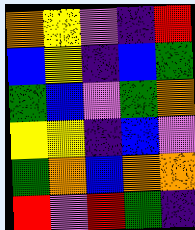[["orange", "yellow", "violet", "indigo", "red"], ["blue", "yellow", "indigo", "blue", "green"], ["green", "blue", "violet", "green", "orange"], ["yellow", "yellow", "indigo", "blue", "violet"], ["green", "orange", "blue", "orange", "orange"], ["red", "violet", "red", "green", "indigo"]]